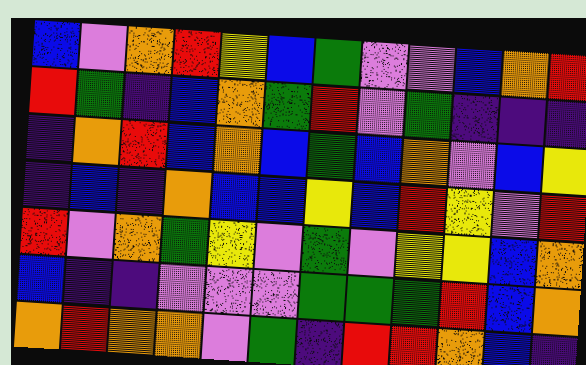[["blue", "violet", "orange", "red", "yellow", "blue", "green", "violet", "violet", "blue", "orange", "red"], ["red", "green", "indigo", "blue", "orange", "green", "red", "violet", "green", "indigo", "indigo", "indigo"], ["indigo", "orange", "red", "blue", "orange", "blue", "green", "blue", "orange", "violet", "blue", "yellow"], ["indigo", "blue", "indigo", "orange", "blue", "blue", "yellow", "blue", "red", "yellow", "violet", "red"], ["red", "violet", "orange", "green", "yellow", "violet", "green", "violet", "yellow", "yellow", "blue", "orange"], ["blue", "indigo", "indigo", "violet", "violet", "violet", "green", "green", "green", "red", "blue", "orange"], ["orange", "red", "orange", "orange", "violet", "green", "indigo", "red", "red", "orange", "blue", "indigo"]]